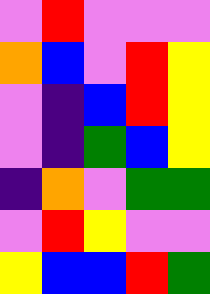[["violet", "red", "violet", "violet", "violet"], ["orange", "blue", "violet", "red", "yellow"], ["violet", "indigo", "blue", "red", "yellow"], ["violet", "indigo", "green", "blue", "yellow"], ["indigo", "orange", "violet", "green", "green"], ["violet", "red", "yellow", "violet", "violet"], ["yellow", "blue", "blue", "red", "green"]]